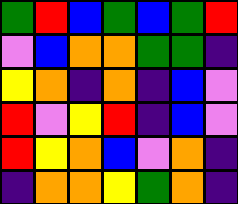[["green", "red", "blue", "green", "blue", "green", "red"], ["violet", "blue", "orange", "orange", "green", "green", "indigo"], ["yellow", "orange", "indigo", "orange", "indigo", "blue", "violet"], ["red", "violet", "yellow", "red", "indigo", "blue", "violet"], ["red", "yellow", "orange", "blue", "violet", "orange", "indigo"], ["indigo", "orange", "orange", "yellow", "green", "orange", "indigo"]]